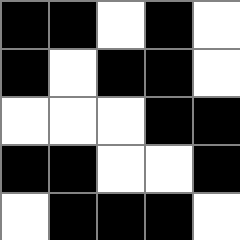[["black", "black", "white", "black", "white"], ["black", "white", "black", "black", "white"], ["white", "white", "white", "black", "black"], ["black", "black", "white", "white", "black"], ["white", "black", "black", "black", "white"]]